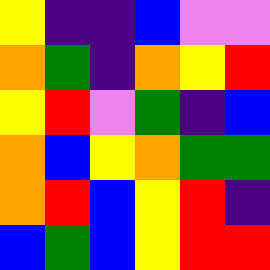[["yellow", "indigo", "indigo", "blue", "violet", "violet"], ["orange", "green", "indigo", "orange", "yellow", "red"], ["yellow", "red", "violet", "green", "indigo", "blue"], ["orange", "blue", "yellow", "orange", "green", "green"], ["orange", "red", "blue", "yellow", "red", "indigo"], ["blue", "green", "blue", "yellow", "red", "red"]]